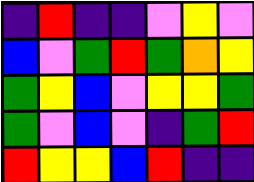[["indigo", "red", "indigo", "indigo", "violet", "yellow", "violet"], ["blue", "violet", "green", "red", "green", "orange", "yellow"], ["green", "yellow", "blue", "violet", "yellow", "yellow", "green"], ["green", "violet", "blue", "violet", "indigo", "green", "red"], ["red", "yellow", "yellow", "blue", "red", "indigo", "indigo"]]